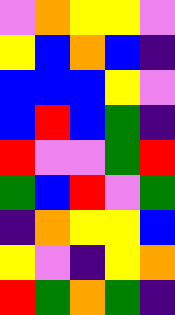[["violet", "orange", "yellow", "yellow", "violet"], ["yellow", "blue", "orange", "blue", "indigo"], ["blue", "blue", "blue", "yellow", "violet"], ["blue", "red", "blue", "green", "indigo"], ["red", "violet", "violet", "green", "red"], ["green", "blue", "red", "violet", "green"], ["indigo", "orange", "yellow", "yellow", "blue"], ["yellow", "violet", "indigo", "yellow", "orange"], ["red", "green", "orange", "green", "indigo"]]